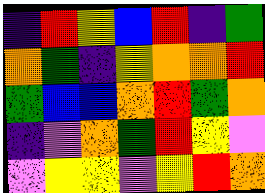[["indigo", "red", "yellow", "blue", "red", "indigo", "green"], ["orange", "green", "indigo", "yellow", "orange", "orange", "red"], ["green", "blue", "blue", "orange", "red", "green", "orange"], ["indigo", "violet", "orange", "green", "red", "yellow", "violet"], ["violet", "yellow", "yellow", "violet", "yellow", "red", "orange"]]